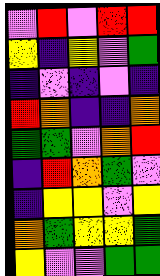[["violet", "red", "violet", "red", "red"], ["yellow", "indigo", "yellow", "violet", "green"], ["indigo", "violet", "indigo", "violet", "indigo"], ["red", "orange", "indigo", "indigo", "orange"], ["green", "green", "violet", "orange", "red"], ["indigo", "red", "orange", "green", "violet"], ["indigo", "yellow", "yellow", "violet", "yellow"], ["orange", "green", "yellow", "yellow", "green"], ["yellow", "violet", "violet", "green", "green"]]